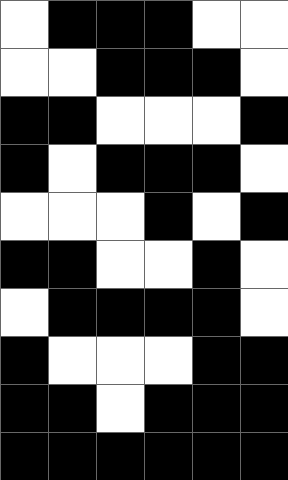[["white", "black", "black", "black", "white", "white"], ["white", "white", "black", "black", "black", "white"], ["black", "black", "white", "white", "white", "black"], ["black", "white", "black", "black", "black", "white"], ["white", "white", "white", "black", "white", "black"], ["black", "black", "white", "white", "black", "white"], ["white", "black", "black", "black", "black", "white"], ["black", "white", "white", "white", "black", "black"], ["black", "black", "white", "black", "black", "black"], ["black", "black", "black", "black", "black", "black"]]